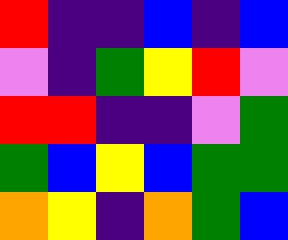[["red", "indigo", "indigo", "blue", "indigo", "blue"], ["violet", "indigo", "green", "yellow", "red", "violet"], ["red", "red", "indigo", "indigo", "violet", "green"], ["green", "blue", "yellow", "blue", "green", "green"], ["orange", "yellow", "indigo", "orange", "green", "blue"]]